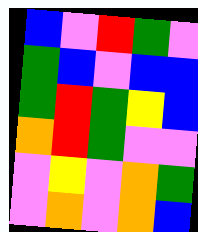[["blue", "violet", "red", "green", "violet"], ["green", "blue", "violet", "blue", "blue"], ["green", "red", "green", "yellow", "blue"], ["orange", "red", "green", "violet", "violet"], ["violet", "yellow", "violet", "orange", "green"], ["violet", "orange", "violet", "orange", "blue"]]